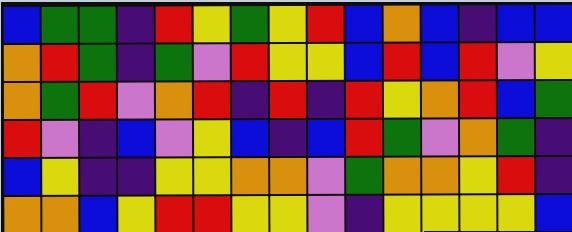[["blue", "green", "green", "indigo", "red", "yellow", "green", "yellow", "red", "blue", "orange", "blue", "indigo", "blue", "blue"], ["orange", "red", "green", "indigo", "green", "violet", "red", "yellow", "yellow", "blue", "red", "blue", "red", "violet", "yellow"], ["orange", "green", "red", "violet", "orange", "red", "indigo", "red", "indigo", "red", "yellow", "orange", "red", "blue", "green"], ["red", "violet", "indigo", "blue", "violet", "yellow", "blue", "indigo", "blue", "red", "green", "violet", "orange", "green", "indigo"], ["blue", "yellow", "indigo", "indigo", "yellow", "yellow", "orange", "orange", "violet", "green", "orange", "orange", "yellow", "red", "indigo"], ["orange", "orange", "blue", "yellow", "red", "red", "yellow", "yellow", "violet", "indigo", "yellow", "yellow", "yellow", "yellow", "blue"]]